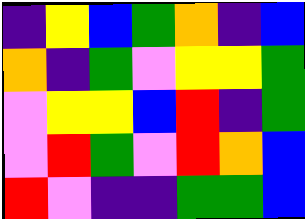[["indigo", "yellow", "blue", "green", "orange", "indigo", "blue"], ["orange", "indigo", "green", "violet", "yellow", "yellow", "green"], ["violet", "yellow", "yellow", "blue", "red", "indigo", "green"], ["violet", "red", "green", "violet", "red", "orange", "blue"], ["red", "violet", "indigo", "indigo", "green", "green", "blue"]]